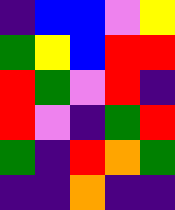[["indigo", "blue", "blue", "violet", "yellow"], ["green", "yellow", "blue", "red", "red"], ["red", "green", "violet", "red", "indigo"], ["red", "violet", "indigo", "green", "red"], ["green", "indigo", "red", "orange", "green"], ["indigo", "indigo", "orange", "indigo", "indigo"]]